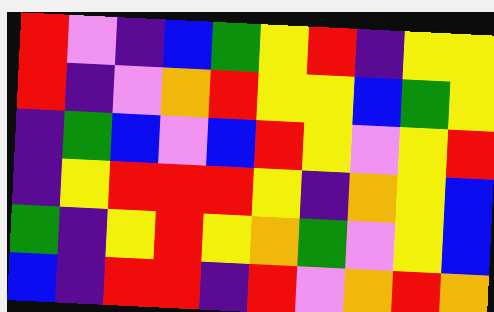[["red", "violet", "indigo", "blue", "green", "yellow", "red", "indigo", "yellow", "yellow"], ["red", "indigo", "violet", "orange", "red", "yellow", "yellow", "blue", "green", "yellow"], ["indigo", "green", "blue", "violet", "blue", "red", "yellow", "violet", "yellow", "red"], ["indigo", "yellow", "red", "red", "red", "yellow", "indigo", "orange", "yellow", "blue"], ["green", "indigo", "yellow", "red", "yellow", "orange", "green", "violet", "yellow", "blue"], ["blue", "indigo", "red", "red", "indigo", "red", "violet", "orange", "red", "orange"]]